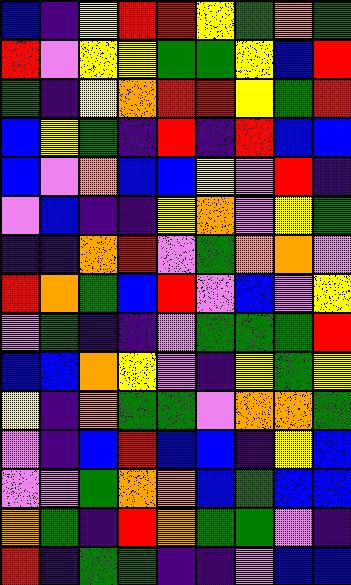[["blue", "indigo", "yellow", "red", "red", "yellow", "green", "orange", "green"], ["red", "violet", "yellow", "yellow", "green", "green", "yellow", "blue", "red"], ["green", "indigo", "yellow", "orange", "red", "red", "yellow", "green", "red"], ["blue", "yellow", "green", "indigo", "red", "indigo", "red", "blue", "blue"], ["blue", "violet", "orange", "blue", "blue", "yellow", "violet", "red", "indigo"], ["violet", "blue", "indigo", "indigo", "yellow", "orange", "violet", "yellow", "green"], ["indigo", "indigo", "orange", "red", "violet", "green", "orange", "orange", "violet"], ["red", "orange", "green", "blue", "red", "violet", "blue", "violet", "yellow"], ["violet", "green", "indigo", "indigo", "violet", "green", "green", "green", "red"], ["blue", "blue", "orange", "yellow", "violet", "indigo", "yellow", "green", "yellow"], ["yellow", "indigo", "orange", "green", "green", "violet", "orange", "orange", "green"], ["violet", "indigo", "blue", "red", "blue", "blue", "indigo", "yellow", "blue"], ["violet", "violet", "green", "orange", "orange", "blue", "green", "blue", "blue"], ["orange", "green", "indigo", "red", "orange", "green", "green", "violet", "indigo"], ["red", "indigo", "green", "green", "indigo", "indigo", "violet", "blue", "blue"]]